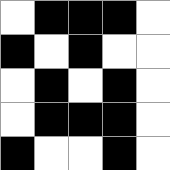[["white", "black", "black", "black", "white"], ["black", "white", "black", "white", "white"], ["white", "black", "white", "black", "white"], ["white", "black", "black", "black", "white"], ["black", "white", "white", "black", "white"]]